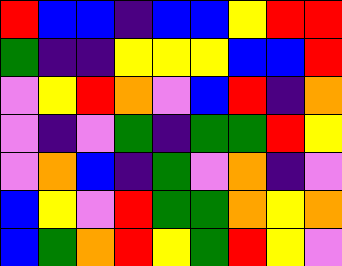[["red", "blue", "blue", "indigo", "blue", "blue", "yellow", "red", "red"], ["green", "indigo", "indigo", "yellow", "yellow", "yellow", "blue", "blue", "red"], ["violet", "yellow", "red", "orange", "violet", "blue", "red", "indigo", "orange"], ["violet", "indigo", "violet", "green", "indigo", "green", "green", "red", "yellow"], ["violet", "orange", "blue", "indigo", "green", "violet", "orange", "indigo", "violet"], ["blue", "yellow", "violet", "red", "green", "green", "orange", "yellow", "orange"], ["blue", "green", "orange", "red", "yellow", "green", "red", "yellow", "violet"]]